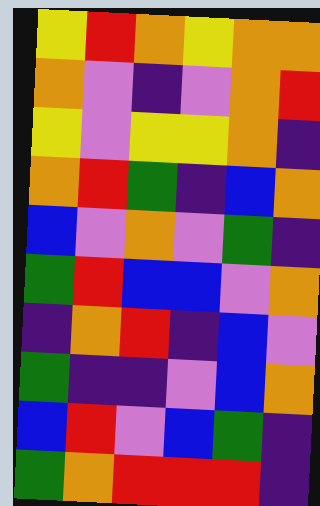[["yellow", "red", "orange", "yellow", "orange", "orange"], ["orange", "violet", "indigo", "violet", "orange", "red"], ["yellow", "violet", "yellow", "yellow", "orange", "indigo"], ["orange", "red", "green", "indigo", "blue", "orange"], ["blue", "violet", "orange", "violet", "green", "indigo"], ["green", "red", "blue", "blue", "violet", "orange"], ["indigo", "orange", "red", "indigo", "blue", "violet"], ["green", "indigo", "indigo", "violet", "blue", "orange"], ["blue", "red", "violet", "blue", "green", "indigo"], ["green", "orange", "red", "red", "red", "indigo"]]